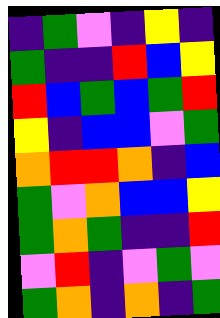[["indigo", "green", "violet", "indigo", "yellow", "indigo"], ["green", "indigo", "indigo", "red", "blue", "yellow"], ["red", "blue", "green", "blue", "green", "red"], ["yellow", "indigo", "blue", "blue", "violet", "green"], ["orange", "red", "red", "orange", "indigo", "blue"], ["green", "violet", "orange", "blue", "blue", "yellow"], ["green", "orange", "green", "indigo", "indigo", "red"], ["violet", "red", "indigo", "violet", "green", "violet"], ["green", "orange", "indigo", "orange", "indigo", "green"]]